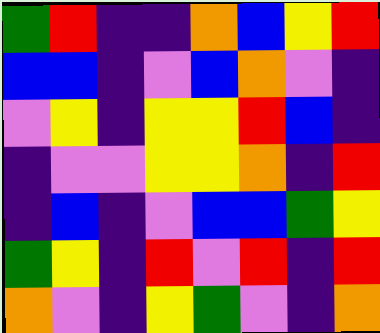[["green", "red", "indigo", "indigo", "orange", "blue", "yellow", "red"], ["blue", "blue", "indigo", "violet", "blue", "orange", "violet", "indigo"], ["violet", "yellow", "indigo", "yellow", "yellow", "red", "blue", "indigo"], ["indigo", "violet", "violet", "yellow", "yellow", "orange", "indigo", "red"], ["indigo", "blue", "indigo", "violet", "blue", "blue", "green", "yellow"], ["green", "yellow", "indigo", "red", "violet", "red", "indigo", "red"], ["orange", "violet", "indigo", "yellow", "green", "violet", "indigo", "orange"]]